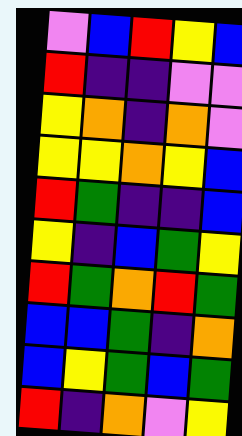[["violet", "blue", "red", "yellow", "blue"], ["red", "indigo", "indigo", "violet", "violet"], ["yellow", "orange", "indigo", "orange", "violet"], ["yellow", "yellow", "orange", "yellow", "blue"], ["red", "green", "indigo", "indigo", "blue"], ["yellow", "indigo", "blue", "green", "yellow"], ["red", "green", "orange", "red", "green"], ["blue", "blue", "green", "indigo", "orange"], ["blue", "yellow", "green", "blue", "green"], ["red", "indigo", "orange", "violet", "yellow"]]